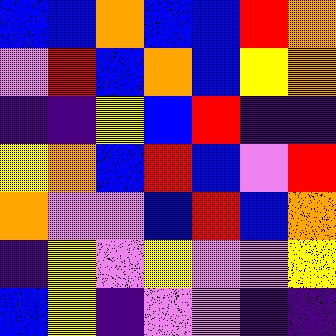[["blue", "blue", "orange", "blue", "blue", "red", "orange"], ["violet", "red", "blue", "orange", "blue", "yellow", "orange"], ["indigo", "indigo", "yellow", "blue", "red", "indigo", "indigo"], ["yellow", "orange", "blue", "red", "blue", "violet", "red"], ["orange", "violet", "violet", "blue", "red", "blue", "orange"], ["indigo", "yellow", "violet", "yellow", "violet", "violet", "yellow"], ["blue", "yellow", "indigo", "violet", "violet", "indigo", "indigo"]]